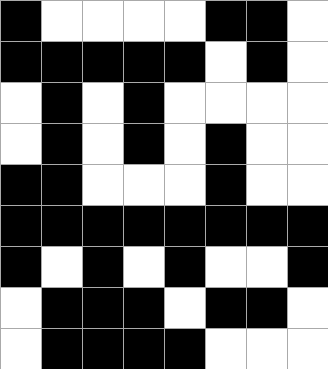[["black", "white", "white", "white", "white", "black", "black", "white"], ["black", "black", "black", "black", "black", "white", "black", "white"], ["white", "black", "white", "black", "white", "white", "white", "white"], ["white", "black", "white", "black", "white", "black", "white", "white"], ["black", "black", "white", "white", "white", "black", "white", "white"], ["black", "black", "black", "black", "black", "black", "black", "black"], ["black", "white", "black", "white", "black", "white", "white", "black"], ["white", "black", "black", "black", "white", "black", "black", "white"], ["white", "black", "black", "black", "black", "white", "white", "white"]]